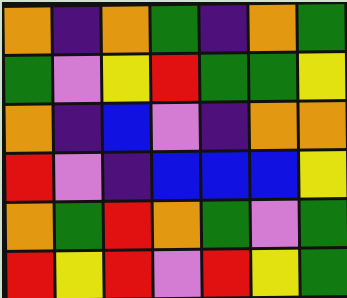[["orange", "indigo", "orange", "green", "indigo", "orange", "green"], ["green", "violet", "yellow", "red", "green", "green", "yellow"], ["orange", "indigo", "blue", "violet", "indigo", "orange", "orange"], ["red", "violet", "indigo", "blue", "blue", "blue", "yellow"], ["orange", "green", "red", "orange", "green", "violet", "green"], ["red", "yellow", "red", "violet", "red", "yellow", "green"]]